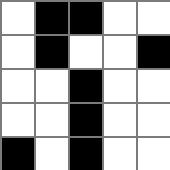[["white", "black", "black", "white", "white"], ["white", "black", "white", "white", "black"], ["white", "white", "black", "white", "white"], ["white", "white", "black", "white", "white"], ["black", "white", "black", "white", "white"]]